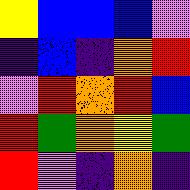[["yellow", "blue", "blue", "blue", "violet"], ["indigo", "blue", "indigo", "orange", "red"], ["violet", "red", "orange", "red", "blue"], ["red", "green", "orange", "yellow", "green"], ["red", "violet", "indigo", "orange", "indigo"]]